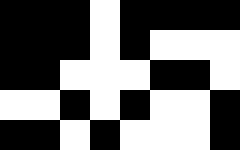[["black", "black", "black", "white", "black", "black", "black", "black"], ["black", "black", "black", "white", "black", "white", "white", "white"], ["black", "black", "white", "white", "white", "black", "black", "white"], ["white", "white", "black", "white", "black", "white", "white", "black"], ["black", "black", "white", "black", "white", "white", "white", "black"]]